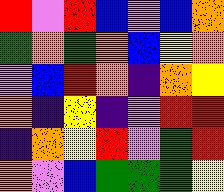[["red", "violet", "red", "blue", "violet", "blue", "orange"], ["green", "orange", "green", "orange", "blue", "yellow", "orange"], ["violet", "blue", "red", "orange", "indigo", "orange", "yellow"], ["orange", "indigo", "yellow", "indigo", "violet", "red", "red"], ["indigo", "orange", "yellow", "red", "violet", "green", "red"], ["orange", "violet", "blue", "green", "green", "green", "yellow"]]